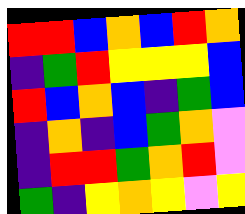[["red", "red", "blue", "orange", "blue", "red", "orange"], ["indigo", "green", "red", "yellow", "yellow", "yellow", "blue"], ["red", "blue", "orange", "blue", "indigo", "green", "blue"], ["indigo", "orange", "indigo", "blue", "green", "orange", "violet"], ["indigo", "red", "red", "green", "orange", "red", "violet"], ["green", "indigo", "yellow", "orange", "yellow", "violet", "yellow"]]